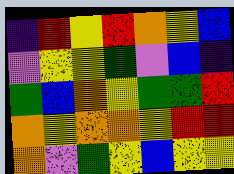[["indigo", "red", "yellow", "red", "orange", "yellow", "blue"], ["violet", "yellow", "yellow", "green", "violet", "blue", "indigo"], ["green", "blue", "orange", "yellow", "green", "green", "red"], ["orange", "yellow", "orange", "orange", "yellow", "red", "red"], ["orange", "violet", "green", "yellow", "blue", "yellow", "yellow"]]